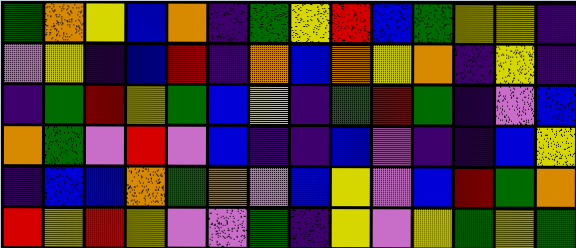[["green", "orange", "yellow", "blue", "orange", "indigo", "green", "yellow", "red", "blue", "green", "yellow", "yellow", "indigo"], ["violet", "yellow", "indigo", "blue", "red", "indigo", "orange", "blue", "orange", "yellow", "orange", "indigo", "yellow", "indigo"], ["indigo", "green", "red", "yellow", "green", "blue", "yellow", "indigo", "green", "red", "green", "indigo", "violet", "blue"], ["orange", "green", "violet", "red", "violet", "blue", "indigo", "indigo", "blue", "violet", "indigo", "indigo", "blue", "yellow"], ["indigo", "blue", "blue", "orange", "green", "orange", "violet", "blue", "yellow", "violet", "blue", "red", "green", "orange"], ["red", "yellow", "red", "yellow", "violet", "violet", "green", "indigo", "yellow", "violet", "yellow", "green", "yellow", "green"]]